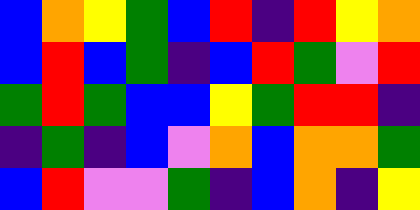[["blue", "orange", "yellow", "green", "blue", "red", "indigo", "red", "yellow", "orange"], ["blue", "red", "blue", "green", "indigo", "blue", "red", "green", "violet", "red"], ["green", "red", "green", "blue", "blue", "yellow", "green", "red", "red", "indigo"], ["indigo", "green", "indigo", "blue", "violet", "orange", "blue", "orange", "orange", "green"], ["blue", "red", "violet", "violet", "green", "indigo", "blue", "orange", "indigo", "yellow"]]